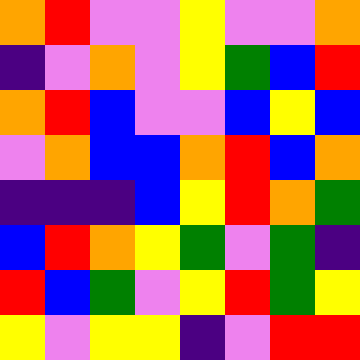[["orange", "red", "violet", "violet", "yellow", "violet", "violet", "orange"], ["indigo", "violet", "orange", "violet", "yellow", "green", "blue", "red"], ["orange", "red", "blue", "violet", "violet", "blue", "yellow", "blue"], ["violet", "orange", "blue", "blue", "orange", "red", "blue", "orange"], ["indigo", "indigo", "indigo", "blue", "yellow", "red", "orange", "green"], ["blue", "red", "orange", "yellow", "green", "violet", "green", "indigo"], ["red", "blue", "green", "violet", "yellow", "red", "green", "yellow"], ["yellow", "violet", "yellow", "yellow", "indigo", "violet", "red", "red"]]